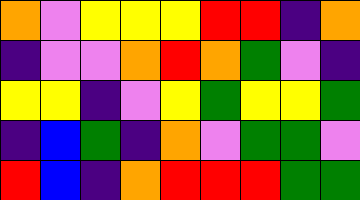[["orange", "violet", "yellow", "yellow", "yellow", "red", "red", "indigo", "orange"], ["indigo", "violet", "violet", "orange", "red", "orange", "green", "violet", "indigo"], ["yellow", "yellow", "indigo", "violet", "yellow", "green", "yellow", "yellow", "green"], ["indigo", "blue", "green", "indigo", "orange", "violet", "green", "green", "violet"], ["red", "blue", "indigo", "orange", "red", "red", "red", "green", "green"]]